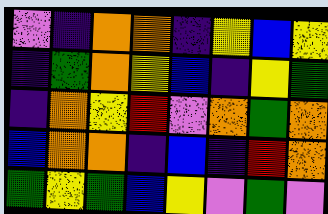[["violet", "indigo", "orange", "orange", "indigo", "yellow", "blue", "yellow"], ["indigo", "green", "orange", "yellow", "blue", "indigo", "yellow", "green"], ["indigo", "orange", "yellow", "red", "violet", "orange", "green", "orange"], ["blue", "orange", "orange", "indigo", "blue", "indigo", "red", "orange"], ["green", "yellow", "green", "blue", "yellow", "violet", "green", "violet"]]